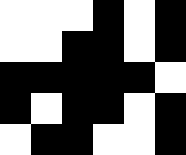[["white", "white", "white", "black", "white", "black"], ["white", "white", "black", "black", "white", "black"], ["black", "black", "black", "black", "black", "white"], ["black", "white", "black", "black", "white", "black"], ["white", "black", "black", "white", "white", "black"]]